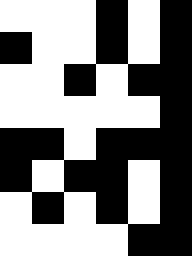[["white", "white", "white", "black", "white", "black"], ["black", "white", "white", "black", "white", "black"], ["white", "white", "black", "white", "black", "black"], ["white", "white", "white", "white", "white", "black"], ["black", "black", "white", "black", "black", "black"], ["black", "white", "black", "black", "white", "black"], ["white", "black", "white", "black", "white", "black"], ["white", "white", "white", "white", "black", "black"]]